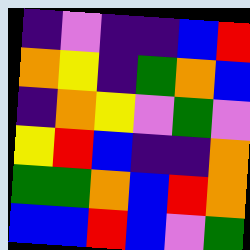[["indigo", "violet", "indigo", "indigo", "blue", "red"], ["orange", "yellow", "indigo", "green", "orange", "blue"], ["indigo", "orange", "yellow", "violet", "green", "violet"], ["yellow", "red", "blue", "indigo", "indigo", "orange"], ["green", "green", "orange", "blue", "red", "orange"], ["blue", "blue", "red", "blue", "violet", "green"]]